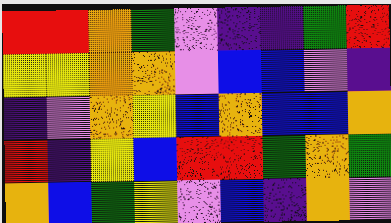[["red", "red", "orange", "green", "violet", "indigo", "indigo", "green", "red"], ["yellow", "yellow", "orange", "orange", "violet", "blue", "blue", "violet", "indigo"], ["indigo", "violet", "orange", "yellow", "blue", "orange", "blue", "blue", "orange"], ["red", "indigo", "yellow", "blue", "red", "red", "green", "orange", "green"], ["orange", "blue", "green", "yellow", "violet", "blue", "indigo", "orange", "violet"]]